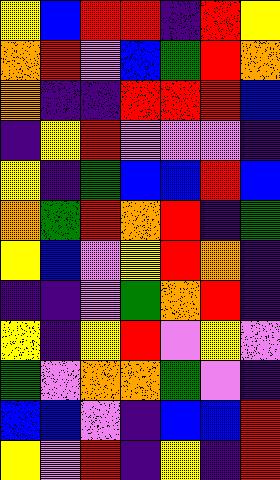[["yellow", "blue", "red", "red", "indigo", "red", "yellow"], ["orange", "red", "violet", "blue", "green", "red", "orange"], ["orange", "indigo", "indigo", "red", "red", "red", "blue"], ["indigo", "yellow", "red", "violet", "violet", "violet", "indigo"], ["yellow", "indigo", "green", "blue", "blue", "red", "blue"], ["orange", "green", "red", "orange", "red", "indigo", "green"], ["yellow", "blue", "violet", "yellow", "red", "orange", "indigo"], ["indigo", "indigo", "violet", "green", "orange", "red", "indigo"], ["yellow", "indigo", "yellow", "red", "violet", "yellow", "violet"], ["green", "violet", "orange", "orange", "green", "violet", "indigo"], ["blue", "blue", "violet", "indigo", "blue", "blue", "red"], ["yellow", "violet", "red", "indigo", "yellow", "indigo", "red"]]